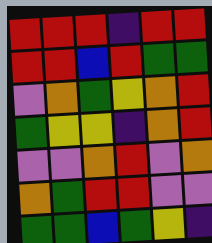[["red", "red", "red", "indigo", "red", "red"], ["red", "red", "blue", "red", "green", "green"], ["violet", "orange", "green", "yellow", "orange", "red"], ["green", "yellow", "yellow", "indigo", "orange", "red"], ["violet", "violet", "orange", "red", "violet", "orange"], ["orange", "green", "red", "red", "violet", "violet"], ["green", "green", "blue", "green", "yellow", "indigo"]]